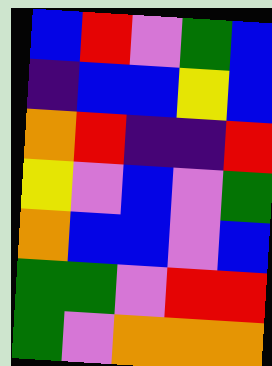[["blue", "red", "violet", "green", "blue"], ["indigo", "blue", "blue", "yellow", "blue"], ["orange", "red", "indigo", "indigo", "red"], ["yellow", "violet", "blue", "violet", "green"], ["orange", "blue", "blue", "violet", "blue"], ["green", "green", "violet", "red", "red"], ["green", "violet", "orange", "orange", "orange"]]